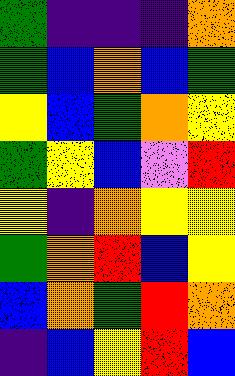[["green", "indigo", "indigo", "indigo", "orange"], ["green", "blue", "orange", "blue", "green"], ["yellow", "blue", "green", "orange", "yellow"], ["green", "yellow", "blue", "violet", "red"], ["yellow", "indigo", "orange", "yellow", "yellow"], ["green", "orange", "red", "blue", "yellow"], ["blue", "orange", "green", "red", "orange"], ["indigo", "blue", "yellow", "red", "blue"]]